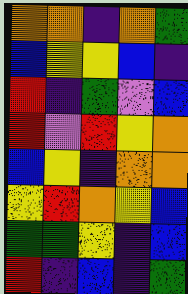[["orange", "orange", "indigo", "orange", "green"], ["blue", "yellow", "yellow", "blue", "indigo"], ["red", "indigo", "green", "violet", "blue"], ["red", "violet", "red", "yellow", "orange"], ["blue", "yellow", "indigo", "orange", "orange"], ["yellow", "red", "orange", "yellow", "blue"], ["green", "green", "yellow", "indigo", "blue"], ["red", "indigo", "blue", "indigo", "green"]]